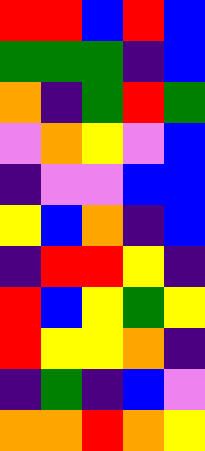[["red", "red", "blue", "red", "blue"], ["green", "green", "green", "indigo", "blue"], ["orange", "indigo", "green", "red", "green"], ["violet", "orange", "yellow", "violet", "blue"], ["indigo", "violet", "violet", "blue", "blue"], ["yellow", "blue", "orange", "indigo", "blue"], ["indigo", "red", "red", "yellow", "indigo"], ["red", "blue", "yellow", "green", "yellow"], ["red", "yellow", "yellow", "orange", "indigo"], ["indigo", "green", "indigo", "blue", "violet"], ["orange", "orange", "red", "orange", "yellow"]]